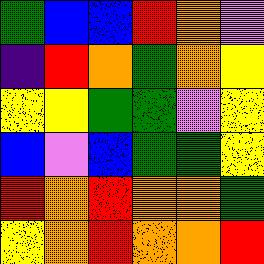[["green", "blue", "blue", "red", "orange", "violet"], ["indigo", "red", "orange", "green", "orange", "yellow"], ["yellow", "yellow", "green", "green", "violet", "yellow"], ["blue", "violet", "blue", "green", "green", "yellow"], ["red", "orange", "red", "orange", "orange", "green"], ["yellow", "orange", "red", "orange", "orange", "red"]]